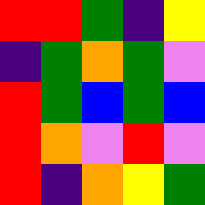[["red", "red", "green", "indigo", "yellow"], ["indigo", "green", "orange", "green", "violet"], ["red", "green", "blue", "green", "blue"], ["red", "orange", "violet", "red", "violet"], ["red", "indigo", "orange", "yellow", "green"]]